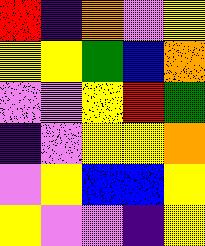[["red", "indigo", "orange", "violet", "yellow"], ["yellow", "yellow", "green", "blue", "orange"], ["violet", "violet", "yellow", "red", "green"], ["indigo", "violet", "yellow", "yellow", "orange"], ["violet", "yellow", "blue", "blue", "yellow"], ["yellow", "violet", "violet", "indigo", "yellow"]]